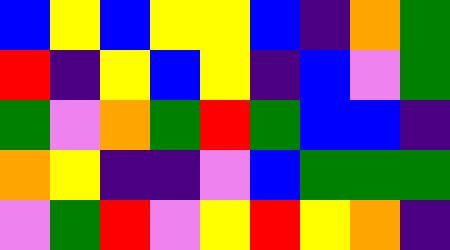[["blue", "yellow", "blue", "yellow", "yellow", "blue", "indigo", "orange", "green"], ["red", "indigo", "yellow", "blue", "yellow", "indigo", "blue", "violet", "green"], ["green", "violet", "orange", "green", "red", "green", "blue", "blue", "indigo"], ["orange", "yellow", "indigo", "indigo", "violet", "blue", "green", "green", "green"], ["violet", "green", "red", "violet", "yellow", "red", "yellow", "orange", "indigo"]]